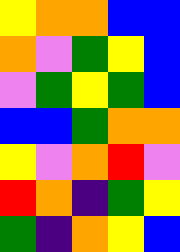[["yellow", "orange", "orange", "blue", "blue"], ["orange", "violet", "green", "yellow", "blue"], ["violet", "green", "yellow", "green", "blue"], ["blue", "blue", "green", "orange", "orange"], ["yellow", "violet", "orange", "red", "violet"], ["red", "orange", "indigo", "green", "yellow"], ["green", "indigo", "orange", "yellow", "blue"]]